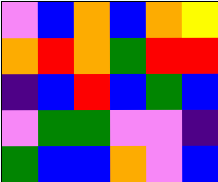[["violet", "blue", "orange", "blue", "orange", "yellow"], ["orange", "red", "orange", "green", "red", "red"], ["indigo", "blue", "red", "blue", "green", "blue"], ["violet", "green", "green", "violet", "violet", "indigo"], ["green", "blue", "blue", "orange", "violet", "blue"]]